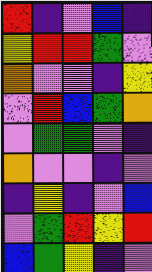[["red", "indigo", "violet", "blue", "indigo"], ["yellow", "red", "red", "green", "violet"], ["orange", "violet", "violet", "indigo", "yellow"], ["violet", "red", "blue", "green", "orange"], ["violet", "green", "green", "violet", "indigo"], ["orange", "violet", "violet", "indigo", "violet"], ["indigo", "yellow", "indigo", "violet", "blue"], ["violet", "green", "red", "yellow", "red"], ["blue", "green", "yellow", "indigo", "violet"]]